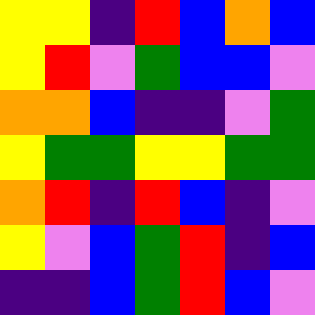[["yellow", "yellow", "indigo", "red", "blue", "orange", "blue"], ["yellow", "red", "violet", "green", "blue", "blue", "violet"], ["orange", "orange", "blue", "indigo", "indigo", "violet", "green"], ["yellow", "green", "green", "yellow", "yellow", "green", "green"], ["orange", "red", "indigo", "red", "blue", "indigo", "violet"], ["yellow", "violet", "blue", "green", "red", "indigo", "blue"], ["indigo", "indigo", "blue", "green", "red", "blue", "violet"]]